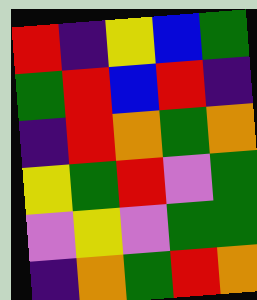[["red", "indigo", "yellow", "blue", "green"], ["green", "red", "blue", "red", "indigo"], ["indigo", "red", "orange", "green", "orange"], ["yellow", "green", "red", "violet", "green"], ["violet", "yellow", "violet", "green", "green"], ["indigo", "orange", "green", "red", "orange"]]